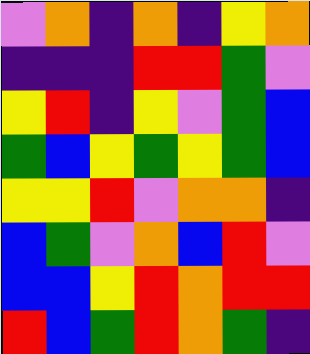[["violet", "orange", "indigo", "orange", "indigo", "yellow", "orange"], ["indigo", "indigo", "indigo", "red", "red", "green", "violet"], ["yellow", "red", "indigo", "yellow", "violet", "green", "blue"], ["green", "blue", "yellow", "green", "yellow", "green", "blue"], ["yellow", "yellow", "red", "violet", "orange", "orange", "indigo"], ["blue", "green", "violet", "orange", "blue", "red", "violet"], ["blue", "blue", "yellow", "red", "orange", "red", "red"], ["red", "blue", "green", "red", "orange", "green", "indigo"]]